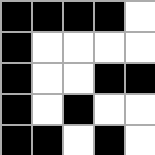[["black", "black", "black", "black", "white"], ["black", "white", "white", "white", "white"], ["black", "white", "white", "black", "black"], ["black", "white", "black", "white", "white"], ["black", "black", "white", "black", "white"]]